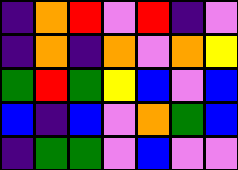[["indigo", "orange", "red", "violet", "red", "indigo", "violet"], ["indigo", "orange", "indigo", "orange", "violet", "orange", "yellow"], ["green", "red", "green", "yellow", "blue", "violet", "blue"], ["blue", "indigo", "blue", "violet", "orange", "green", "blue"], ["indigo", "green", "green", "violet", "blue", "violet", "violet"]]